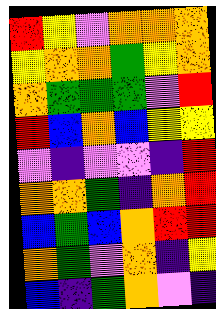[["red", "yellow", "violet", "orange", "orange", "orange"], ["yellow", "orange", "orange", "green", "yellow", "orange"], ["orange", "green", "green", "green", "violet", "red"], ["red", "blue", "orange", "blue", "yellow", "yellow"], ["violet", "indigo", "violet", "violet", "indigo", "red"], ["orange", "orange", "green", "indigo", "orange", "red"], ["blue", "green", "blue", "orange", "red", "red"], ["orange", "green", "violet", "orange", "indigo", "yellow"], ["blue", "indigo", "green", "orange", "violet", "indigo"]]